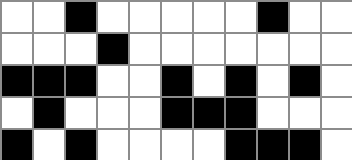[["white", "white", "black", "white", "white", "white", "white", "white", "black", "white", "white"], ["white", "white", "white", "black", "white", "white", "white", "white", "white", "white", "white"], ["black", "black", "black", "white", "white", "black", "white", "black", "white", "black", "white"], ["white", "black", "white", "white", "white", "black", "black", "black", "white", "white", "white"], ["black", "white", "black", "white", "white", "white", "white", "black", "black", "black", "white"]]